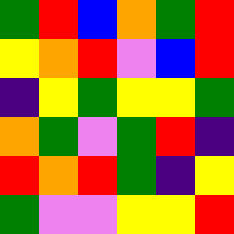[["green", "red", "blue", "orange", "green", "red"], ["yellow", "orange", "red", "violet", "blue", "red"], ["indigo", "yellow", "green", "yellow", "yellow", "green"], ["orange", "green", "violet", "green", "red", "indigo"], ["red", "orange", "red", "green", "indigo", "yellow"], ["green", "violet", "violet", "yellow", "yellow", "red"]]